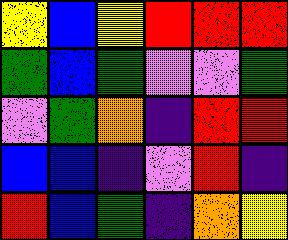[["yellow", "blue", "yellow", "red", "red", "red"], ["green", "blue", "green", "violet", "violet", "green"], ["violet", "green", "orange", "indigo", "red", "red"], ["blue", "blue", "indigo", "violet", "red", "indigo"], ["red", "blue", "green", "indigo", "orange", "yellow"]]